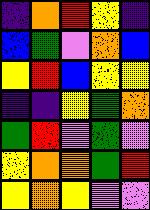[["indigo", "orange", "red", "yellow", "indigo"], ["blue", "green", "violet", "orange", "blue"], ["yellow", "red", "blue", "yellow", "yellow"], ["indigo", "indigo", "yellow", "green", "orange"], ["green", "red", "violet", "green", "violet"], ["yellow", "orange", "orange", "green", "red"], ["yellow", "orange", "yellow", "violet", "violet"]]